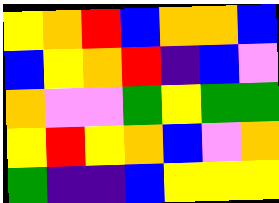[["yellow", "orange", "red", "blue", "orange", "orange", "blue"], ["blue", "yellow", "orange", "red", "indigo", "blue", "violet"], ["orange", "violet", "violet", "green", "yellow", "green", "green"], ["yellow", "red", "yellow", "orange", "blue", "violet", "orange"], ["green", "indigo", "indigo", "blue", "yellow", "yellow", "yellow"]]